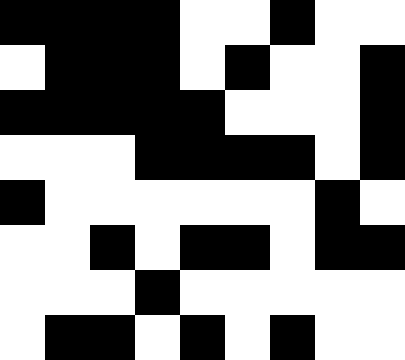[["black", "black", "black", "black", "white", "white", "black", "white", "white"], ["white", "black", "black", "black", "white", "black", "white", "white", "black"], ["black", "black", "black", "black", "black", "white", "white", "white", "black"], ["white", "white", "white", "black", "black", "black", "black", "white", "black"], ["black", "white", "white", "white", "white", "white", "white", "black", "white"], ["white", "white", "black", "white", "black", "black", "white", "black", "black"], ["white", "white", "white", "black", "white", "white", "white", "white", "white"], ["white", "black", "black", "white", "black", "white", "black", "white", "white"]]